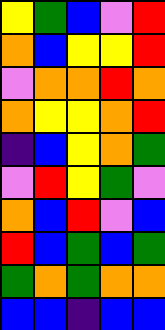[["yellow", "green", "blue", "violet", "red"], ["orange", "blue", "yellow", "yellow", "red"], ["violet", "orange", "orange", "red", "orange"], ["orange", "yellow", "yellow", "orange", "red"], ["indigo", "blue", "yellow", "orange", "green"], ["violet", "red", "yellow", "green", "violet"], ["orange", "blue", "red", "violet", "blue"], ["red", "blue", "green", "blue", "green"], ["green", "orange", "green", "orange", "orange"], ["blue", "blue", "indigo", "blue", "blue"]]